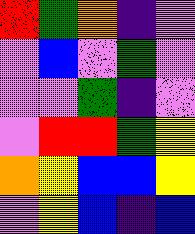[["red", "green", "orange", "indigo", "violet"], ["violet", "blue", "violet", "green", "violet"], ["violet", "violet", "green", "indigo", "violet"], ["violet", "red", "red", "green", "yellow"], ["orange", "yellow", "blue", "blue", "yellow"], ["violet", "yellow", "blue", "indigo", "blue"]]